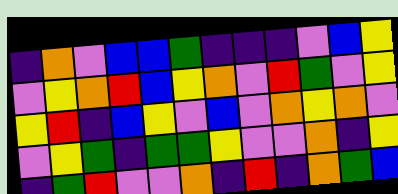[["indigo", "orange", "violet", "blue", "blue", "green", "indigo", "indigo", "indigo", "violet", "blue", "yellow"], ["violet", "yellow", "orange", "red", "blue", "yellow", "orange", "violet", "red", "green", "violet", "yellow"], ["yellow", "red", "indigo", "blue", "yellow", "violet", "blue", "violet", "orange", "yellow", "orange", "violet"], ["violet", "yellow", "green", "indigo", "green", "green", "yellow", "violet", "violet", "orange", "indigo", "yellow"], ["indigo", "green", "red", "violet", "violet", "orange", "indigo", "red", "indigo", "orange", "green", "blue"]]